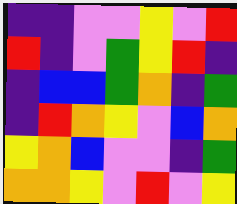[["indigo", "indigo", "violet", "violet", "yellow", "violet", "red"], ["red", "indigo", "violet", "green", "yellow", "red", "indigo"], ["indigo", "blue", "blue", "green", "orange", "indigo", "green"], ["indigo", "red", "orange", "yellow", "violet", "blue", "orange"], ["yellow", "orange", "blue", "violet", "violet", "indigo", "green"], ["orange", "orange", "yellow", "violet", "red", "violet", "yellow"]]